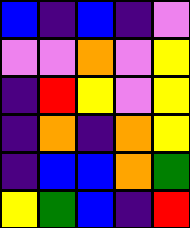[["blue", "indigo", "blue", "indigo", "violet"], ["violet", "violet", "orange", "violet", "yellow"], ["indigo", "red", "yellow", "violet", "yellow"], ["indigo", "orange", "indigo", "orange", "yellow"], ["indigo", "blue", "blue", "orange", "green"], ["yellow", "green", "blue", "indigo", "red"]]